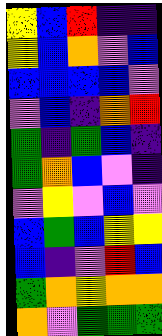[["yellow", "blue", "red", "indigo", "indigo"], ["yellow", "blue", "orange", "violet", "blue"], ["blue", "blue", "blue", "blue", "violet"], ["violet", "blue", "indigo", "orange", "red"], ["green", "indigo", "green", "blue", "indigo"], ["green", "orange", "blue", "violet", "indigo"], ["violet", "yellow", "violet", "blue", "violet"], ["blue", "green", "blue", "yellow", "yellow"], ["blue", "indigo", "violet", "red", "blue"], ["green", "orange", "yellow", "orange", "orange"], ["orange", "violet", "green", "green", "green"]]